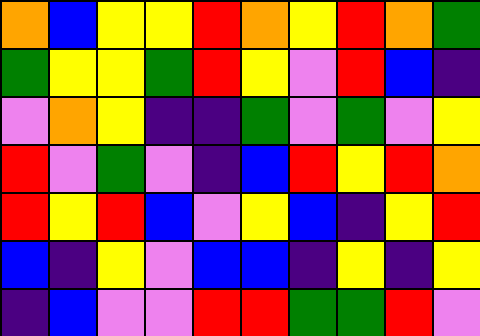[["orange", "blue", "yellow", "yellow", "red", "orange", "yellow", "red", "orange", "green"], ["green", "yellow", "yellow", "green", "red", "yellow", "violet", "red", "blue", "indigo"], ["violet", "orange", "yellow", "indigo", "indigo", "green", "violet", "green", "violet", "yellow"], ["red", "violet", "green", "violet", "indigo", "blue", "red", "yellow", "red", "orange"], ["red", "yellow", "red", "blue", "violet", "yellow", "blue", "indigo", "yellow", "red"], ["blue", "indigo", "yellow", "violet", "blue", "blue", "indigo", "yellow", "indigo", "yellow"], ["indigo", "blue", "violet", "violet", "red", "red", "green", "green", "red", "violet"]]